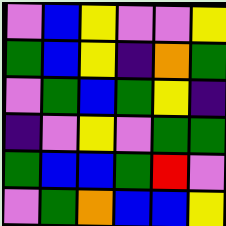[["violet", "blue", "yellow", "violet", "violet", "yellow"], ["green", "blue", "yellow", "indigo", "orange", "green"], ["violet", "green", "blue", "green", "yellow", "indigo"], ["indigo", "violet", "yellow", "violet", "green", "green"], ["green", "blue", "blue", "green", "red", "violet"], ["violet", "green", "orange", "blue", "blue", "yellow"]]